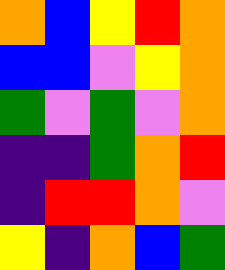[["orange", "blue", "yellow", "red", "orange"], ["blue", "blue", "violet", "yellow", "orange"], ["green", "violet", "green", "violet", "orange"], ["indigo", "indigo", "green", "orange", "red"], ["indigo", "red", "red", "orange", "violet"], ["yellow", "indigo", "orange", "blue", "green"]]